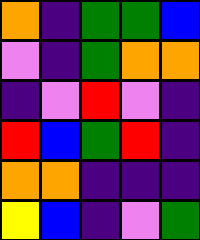[["orange", "indigo", "green", "green", "blue"], ["violet", "indigo", "green", "orange", "orange"], ["indigo", "violet", "red", "violet", "indigo"], ["red", "blue", "green", "red", "indigo"], ["orange", "orange", "indigo", "indigo", "indigo"], ["yellow", "blue", "indigo", "violet", "green"]]